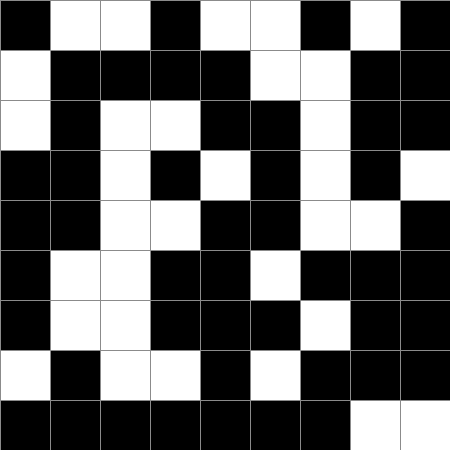[["black", "white", "white", "black", "white", "white", "black", "white", "black"], ["white", "black", "black", "black", "black", "white", "white", "black", "black"], ["white", "black", "white", "white", "black", "black", "white", "black", "black"], ["black", "black", "white", "black", "white", "black", "white", "black", "white"], ["black", "black", "white", "white", "black", "black", "white", "white", "black"], ["black", "white", "white", "black", "black", "white", "black", "black", "black"], ["black", "white", "white", "black", "black", "black", "white", "black", "black"], ["white", "black", "white", "white", "black", "white", "black", "black", "black"], ["black", "black", "black", "black", "black", "black", "black", "white", "white"]]